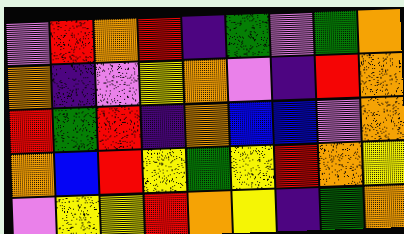[["violet", "red", "orange", "red", "indigo", "green", "violet", "green", "orange"], ["orange", "indigo", "violet", "yellow", "orange", "violet", "indigo", "red", "orange"], ["red", "green", "red", "indigo", "orange", "blue", "blue", "violet", "orange"], ["orange", "blue", "red", "yellow", "green", "yellow", "red", "orange", "yellow"], ["violet", "yellow", "yellow", "red", "orange", "yellow", "indigo", "green", "orange"]]